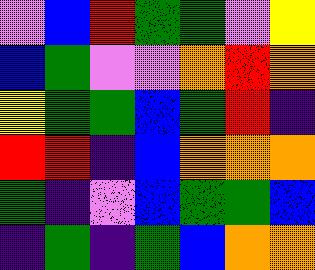[["violet", "blue", "red", "green", "green", "violet", "yellow"], ["blue", "green", "violet", "violet", "orange", "red", "orange"], ["yellow", "green", "green", "blue", "green", "red", "indigo"], ["red", "red", "indigo", "blue", "orange", "orange", "orange"], ["green", "indigo", "violet", "blue", "green", "green", "blue"], ["indigo", "green", "indigo", "green", "blue", "orange", "orange"]]